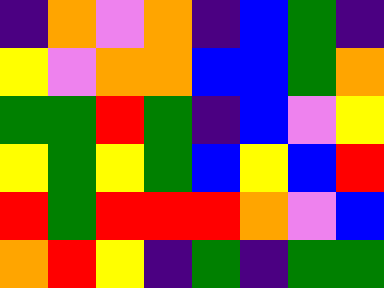[["indigo", "orange", "violet", "orange", "indigo", "blue", "green", "indigo"], ["yellow", "violet", "orange", "orange", "blue", "blue", "green", "orange"], ["green", "green", "red", "green", "indigo", "blue", "violet", "yellow"], ["yellow", "green", "yellow", "green", "blue", "yellow", "blue", "red"], ["red", "green", "red", "red", "red", "orange", "violet", "blue"], ["orange", "red", "yellow", "indigo", "green", "indigo", "green", "green"]]